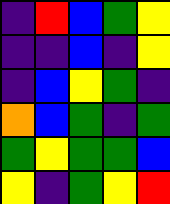[["indigo", "red", "blue", "green", "yellow"], ["indigo", "indigo", "blue", "indigo", "yellow"], ["indigo", "blue", "yellow", "green", "indigo"], ["orange", "blue", "green", "indigo", "green"], ["green", "yellow", "green", "green", "blue"], ["yellow", "indigo", "green", "yellow", "red"]]